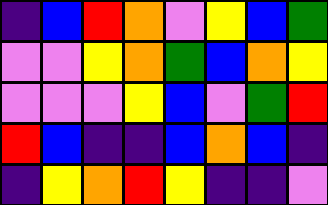[["indigo", "blue", "red", "orange", "violet", "yellow", "blue", "green"], ["violet", "violet", "yellow", "orange", "green", "blue", "orange", "yellow"], ["violet", "violet", "violet", "yellow", "blue", "violet", "green", "red"], ["red", "blue", "indigo", "indigo", "blue", "orange", "blue", "indigo"], ["indigo", "yellow", "orange", "red", "yellow", "indigo", "indigo", "violet"]]